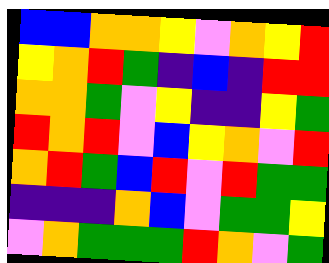[["blue", "blue", "orange", "orange", "yellow", "violet", "orange", "yellow", "red"], ["yellow", "orange", "red", "green", "indigo", "blue", "indigo", "red", "red"], ["orange", "orange", "green", "violet", "yellow", "indigo", "indigo", "yellow", "green"], ["red", "orange", "red", "violet", "blue", "yellow", "orange", "violet", "red"], ["orange", "red", "green", "blue", "red", "violet", "red", "green", "green"], ["indigo", "indigo", "indigo", "orange", "blue", "violet", "green", "green", "yellow"], ["violet", "orange", "green", "green", "green", "red", "orange", "violet", "green"]]